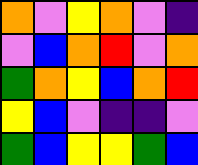[["orange", "violet", "yellow", "orange", "violet", "indigo"], ["violet", "blue", "orange", "red", "violet", "orange"], ["green", "orange", "yellow", "blue", "orange", "red"], ["yellow", "blue", "violet", "indigo", "indigo", "violet"], ["green", "blue", "yellow", "yellow", "green", "blue"]]